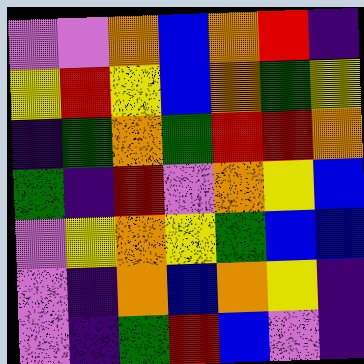[["violet", "violet", "orange", "blue", "orange", "red", "indigo"], ["yellow", "red", "yellow", "blue", "orange", "green", "yellow"], ["indigo", "green", "orange", "green", "red", "red", "orange"], ["green", "indigo", "red", "violet", "orange", "yellow", "blue"], ["violet", "yellow", "orange", "yellow", "green", "blue", "blue"], ["violet", "indigo", "orange", "blue", "orange", "yellow", "indigo"], ["violet", "indigo", "green", "red", "blue", "violet", "indigo"]]